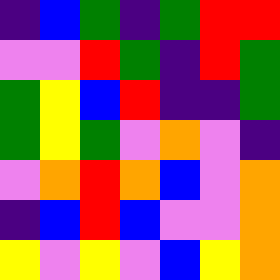[["indigo", "blue", "green", "indigo", "green", "red", "red"], ["violet", "violet", "red", "green", "indigo", "red", "green"], ["green", "yellow", "blue", "red", "indigo", "indigo", "green"], ["green", "yellow", "green", "violet", "orange", "violet", "indigo"], ["violet", "orange", "red", "orange", "blue", "violet", "orange"], ["indigo", "blue", "red", "blue", "violet", "violet", "orange"], ["yellow", "violet", "yellow", "violet", "blue", "yellow", "orange"]]